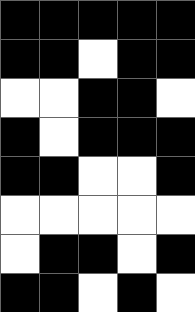[["black", "black", "black", "black", "black"], ["black", "black", "white", "black", "black"], ["white", "white", "black", "black", "white"], ["black", "white", "black", "black", "black"], ["black", "black", "white", "white", "black"], ["white", "white", "white", "white", "white"], ["white", "black", "black", "white", "black"], ["black", "black", "white", "black", "white"]]